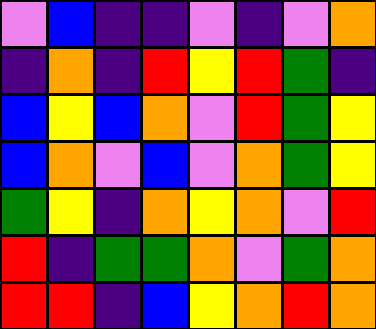[["violet", "blue", "indigo", "indigo", "violet", "indigo", "violet", "orange"], ["indigo", "orange", "indigo", "red", "yellow", "red", "green", "indigo"], ["blue", "yellow", "blue", "orange", "violet", "red", "green", "yellow"], ["blue", "orange", "violet", "blue", "violet", "orange", "green", "yellow"], ["green", "yellow", "indigo", "orange", "yellow", "orange", "violet", "red"], ["red", "indigo", "green", "green", "orange", "violet", "green", "orange"], ["red", "red", "indigo", "blue", "yellow", "orange", "red", "orange"]]